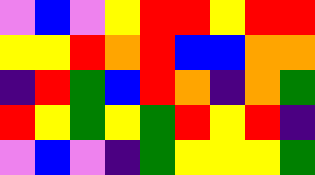[["violet", "blue", "violet", "yellow", "red", "red", "yellow", "red", "red"], ["yellow", "yellow", "red", "orange", "red", "blue", "blue", "orange", "orange"], ["indigo", "red", "green", "blue", "red", "orange", "indigo", "orange", "green"], ["red", "yellow", "green", "yellow", "green", "red", "yellow", "red", "indigo"], ["violet", "blue", "violet", "indigo", "green", "yellow", "yellow", "yellow", "green"]]